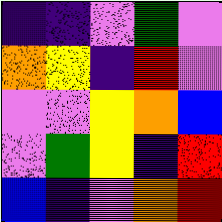[["indigo", "indigo", "violet", "green", "violet"], ["orange", "yellow", "indigo", "red", "violet"], ["violet", "violet", "yellow", "orange", "blue"], ["violet", "green", "yellow", "indigo", "red"], ["blue", "indigo", "violet", "orange", "red"]]